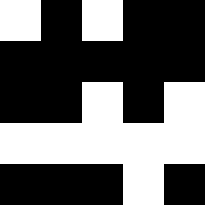[["white", "black", "white", "black", "black"], ["black", "black", "black", "black", "black"], ["black", "black", "white", "black", "white"], ["white", "white", "white", "white", "white"], ["black", "black", "black", "white", "black"]]